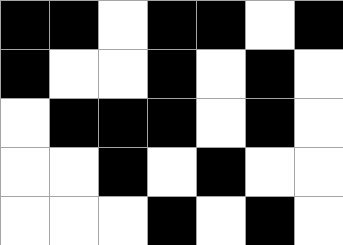[["black", "black", "white", "black", "black", "white", "black"], ["black", "white", "white", "black", "white", "black", "white"], ["white", "black", "black", "black", "white", "black", "white"], ["white", "white", "black", "white", "black", "white", "white"], ["white", "white", "white", "black", "white", "black", "white"]]